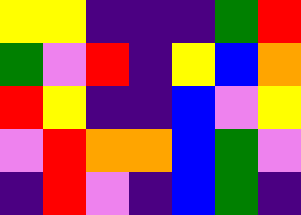[["yellow", "yellow", "indigo", "indigo", "indigo", "green", "red"], ["green", "violet", "red", "indigo", "yellow", "blue", "orange"], ["red", "yellow", "indigo", "indigo", "blue", "violet", "yellow"], ["violet", "red", "orange", "orange", "blue", "green", "violet"], ["indigo", "red", "violet", "indigo", "blue", "green", "indigo"]]